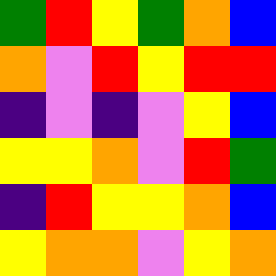[["green", "red", "yellow", "green", "orange", "blue"], ["orange", "violet", "red", "yellow", "red", "red"], ["indigo", "violet", "indigo", "violet", "yellow", "blue"], ["yellow", "yellow", "orange", "violet", "red", "green"], ["indigo", "red", "yellow", "yellow", "orange", "blue"], ["yellow", "orange", "orange", "violet", "yellow", "orange"]]